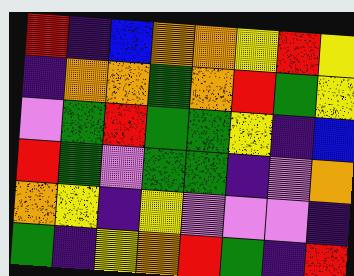[["red", "indigo", "blue", "orange", "orange", "yellow", "red", "yellow"], ["indigo", "orange", "orange", "green", "orange", "red", "green", "yellow"], ["violet", "green", "red", "green", "green", "yellow", "indigo", "blue"], ["red", "green", "violet", "green", "green", "indigo", "violet", "orange"], ["orange", "yellow", "indigo", "yellow", "violet", "violet", "violet", "indigo"], ["green", "indigo", "yellow", "orange", "red", "green", "indigo", "red"]]